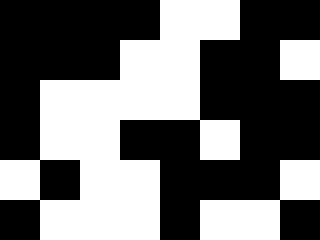[["black", "black", "black", "black", "white", "white", "black", "black"], ["black", "black", "black", "white", "white", "black", "black", "white"], ["black", "white", "white", "white", "white", "black", "black", "black"], ["black", "white", "white", "black", "black", "white", "black", "black"], ["white", "black", "white", "white", "black", "black", "black", "white"], ["black", "white", "white", "white", "black", "white", "white", "black"]]